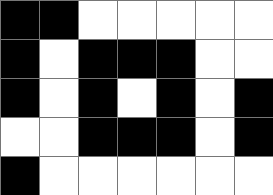[["black", "black", "white", "white", "white", "white", "white"], ["black", "white", "black", "black", "black", "white", "white"], ["black", "white", "black", "white", "black", "white", "black"], ["white", "white", "black", "black", "black", "white", "black"], ["black", "white", "white", "white", "white", "white", "white"]]